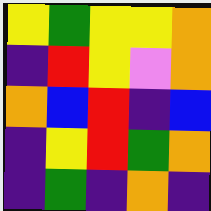[["yellow", "green", "yellow", "yellow", "orange"], ["indigo", "red", "yellow", "violet", "orange"], ["orange", "blue", "red", "indigo", "blue"], ["indigo", "yellow", "red", "green", "orange"], ["indigo", "green", "indigo", "orange", "indigo"]]